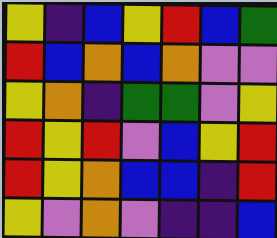[["yellow", "indigo", "blue", "yellow", "red", "blue", "green"], ["red", "blue", "orange", "blue", "orange", "violet", "violet"], ["yellow", "orange", "indigo", "green", "green", "violet", "yellow"], ["red", "yellow", "red", "violet", "blue", "yellow", "red"], ["red", "yellow", "orange", "blue", "blue", "indigo", "red"], ["yellow", "violet", "orange", "violet", "indigo", "indigo", "blue"]]